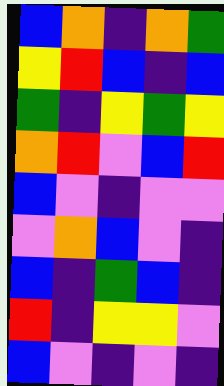[["blue", "orange", "indigo", "orange", "green"], ["yellow", "red", "blue", "indigo", "blue"], ["green", "indigo", "yellow", "green", "yellow"], ["orange", "red", "violet", "blue", "red"], ["blue", "violet", "indigo", "violet", "violet"], ["violet", "orange", "blue", "violet", "indigo"], ["blue", "indigo", "green", "blue", "indigo"], ["red", "indigo", "yellow", "yellow", "violet"], ["blue", "violet", "indigo", "violet", "indigo"]]